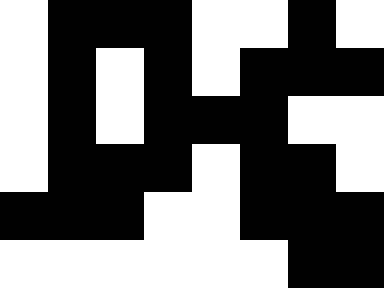[["white", "black", "black", "black", "white", "white", "black", "white"], ["white", "black", "white", "black", "white", "black", "black", "black"], ["white", "black", "white", "black", "black", "black", "white", "white"], ["white", "black", "black", "black", "white", "black", "black", "white"], ["black", "black", "black", "white", "white", "black", "black", "black"], ["white", "white", "white", "white", "white", "white", "black", "black"]]